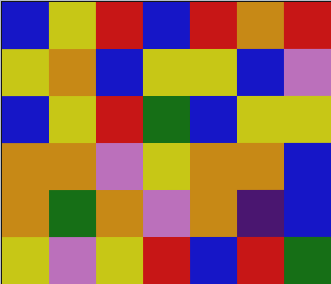[["blue", "yellow", "red", "blue", "red", "orange", "red"], ["yellow", "orange", "blue", "yellow", "yellow", "blue", "violet"], ["blue", "yellow", "red", "green", "blue", "yellow", "yellow"], ["orange", "orange", "violet", "yellow", "orange", "orange", "blue"], ["orange", "green", "orange", "violet", "orange", "indigo", "blue"], ["yellow", "violet", "yellow", "red", "blue", "red", "green"]]